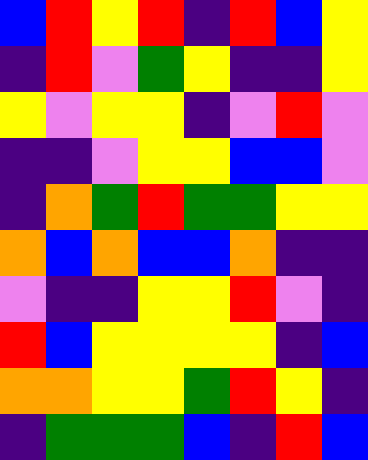[["blue", "red", "yellow", "red", "indigo", "red", "blue", "yellow"], ["indigo", "red", "violet", "green", "yellow", "indigo", "indigo", "yellow"], ["yellow", "violet", "yellow", "yellow", "indigo", "violet", "red", "violet"], ["indigo", "indigo", "violet", "yellow", "yellow", "blue", "blue", "violet"], ["indigo", "orange", "green", "red", "green", "green", "yellow", "yellow"], ["orange", "blue", "orange", "blue", "blue", "orange", "indigo", "indigo"], ["violet", "indigo", "indigo", "yellow", "yellow", "red", "violet", "indigo"], ["red", "blue", "yellow", "yellow", "yellow", "yellow", "indigo", "blue"], ["orange", "orange", "yellow", "yellow", "green", "red", "yellow", "indigo"], ["indigo", "green", "green", "green", "blue", "indigo", "red", "blue"]]